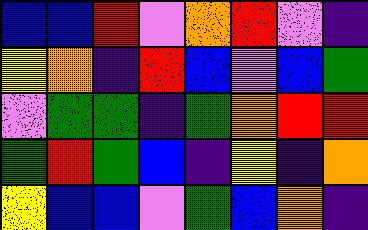[["blue", "blue", "red", "violet", "orange", "red", "violet", "indigo"], ["yellow", "orange", "indigo", "red", "blue", "violet", "blue", "green"], ["violet", "green", "green", "indigo", "green", "orange", "red", "red"], ["green", "red", "green", "blue", "indigo", "yellow", "indigo", "orange"], ["yellow", "blue", "blue", "violet", "green", "blue", "orange", "indigo"]]